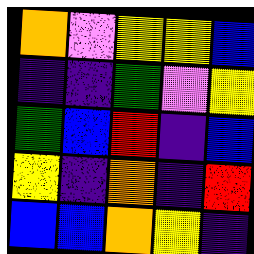[["orange", "violet", "yellow", "yellow", "blue"], ["indigo", "indigo", "green", "violet", "yellow"], ["green", "blue", "red", "indigo", "blue"], ["yellow", "indigo", "orange", "indigo", "red"], ["blue", "blue", "orange", "yellow", "indigo"]]